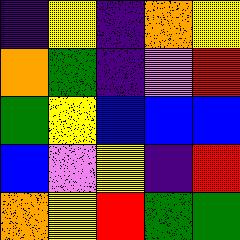[["indigo", "yellow", "indigo", "orange", "yellow"], ["orange", "green", "indigo", "violet", "red"], ["green", "yellow", "blue", "blue", "blue"], ["blue", "violet", "yellow", "indigo", "red"], ["orange", "yellow", "red", "green", "green"]]